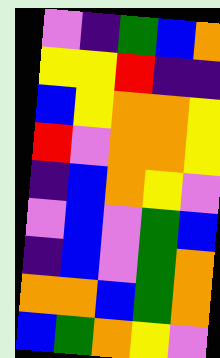[["violet", "indigo", "green", "blue", "orange"], ["yellow", "yellow", "red", "indigo", "indigo"], ["blue", "yellow", "orange", "orange", "yellow"], ["red", "violet", "orange", "orange", "yellow"], ["indigo", "blue", "orange", "yellow", "violet"], ["violet", "blue", "violet", "green", "blue"], ["indigo", "blue", "violet", "green", "orange"], ["orange", "orange", "blue", "green", "orange"], ["blue", "green", "orange", "yellow", "violet"]]